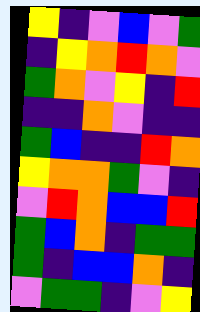[["yellow", "indigo", "violet", "blue", "violet", "green"], ["indigo", "yellow", "orange", "red", "orange", "violet"], ["green", "orange", "violet", "yellow", "indigo", "red"], ["indigo", "indigo", "orange", "violet", "indigo", "indigo"], ["green", "blue", "indigo", "indigo", "red", "orange"], ["yellow", "orange", "orange", "green", "violet", "indigo"], ["violet", "red", "orange", "blue", "blue", "red"], ["green", "blue", "orange", "indigo", "green", "green"], ["green", "indigo", "blue", "blue", "orange", "indigo"], ["violet", "green", "green", "indigo", "violet", "yellow"]]